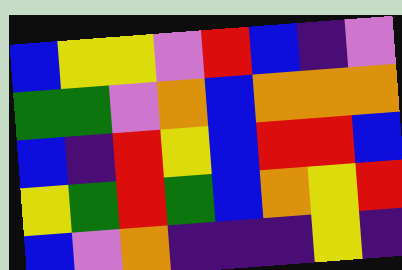[["blue", "yellow", "yellow", "violet", "red", "blue", "indigo", "violet"], ["green", "green", "violet", "orange", "blue", "orange", "orange", "orange"], ["blue", "indigo", "red", "yellow", "blue", "red", "red", "blue"], ["yellow", "green", "red", "green", "blue", "orange", "yellow", "red"], ["blue", "violet", "orange", "indigo", "indigo", "indigo", "yellow", "indigo"]]